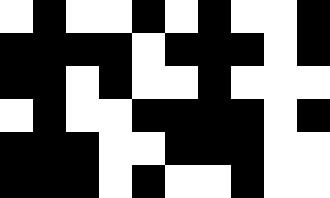[["white", "black", "white", "white", "black", "white", "black", "white", "white", "black"], ["black", "black", "black", "black", "white", "black", "black", "black", "white", "black"], ["black", "black", "white", "black", "white", "white", "black", "white", "white", "white"], ["white", "black", "white", "white", "black", "black", "black", "black", "white", "black"], ["black", "black", "black", "white", "white", "black", "black", "black", "white", "white"], ["black", "black", "black", "white", "black", "white", "white", "black", "white", "white"]]